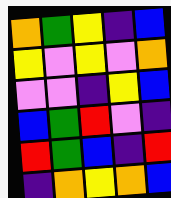[["orange", "green", "yellow", "indigo", "blue"], ["yellow", "violet", "yellow", "violet", "orange"], ["violet", "violet", "indigo", "yellow", "blue"], ["blue", "green", "red", "violet", "indigo"], ["red", "green", "blue", "indigo", "red"], ["indigo", "orange", "yellow", "orange", "blue"]]